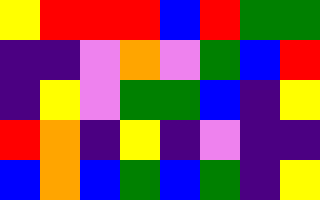[["yellow", "red", "red", "red", "blue", "red", "green", "green"], ["indigo", "indigo", "violet", "orange", "violet", "green", "blue", "red"], ["indigo", "yellow", "violet", "green", "green", "blue", "indigo", "yellow"], ["red", "orange", "indigo", "yellow", "indigo", "violet", "indigo", "indigo"], ["blue", "orange", "blue", "green", "blue", "green", "indigo", "yellow"]]